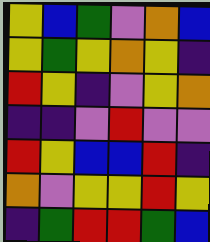[["yellow", "blue", "green", "violet", "orange", "blue"], ["yellow", "green", "yellow", "orange", "yellow", "indigo"], ["red", "yellow", "indigo", "violet", "yellow", "orange"], ["indigo", "indigo", "violet", "red", "violet", "violet"], ["red", "yellow", "blue", "blue", "red", "indigo"], ["orange", "violet", "yellow", "yellow", "red", "yellow"], ["indigo", "green", "red", "red", "green", "blue"]]